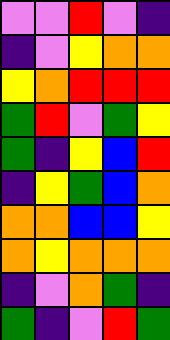[["violet", "violet", "red", "violet", "indigo"], ["indigo", "violet", "yellow", "orange", "orange"], ["yellow", "orange", "red", "red", "red"], ["green", "red", "violet", "green", "yellow"], ["green", "indigo", "yellow", "blue", "red"], ["indigo", "yellow", "green", "blue", "orange"], ["orange", "orange", "blue", "blue", "yellow"], ["orange", "yellow", "orange", "orange", "orange"], ["indigo", "violet", "orange", "green", "indigo"], ["green", "indigo", "violet", "red", "green"]]